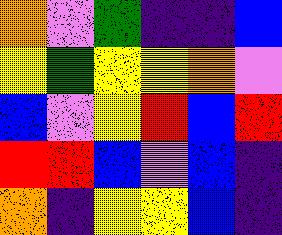[["orange", "violet", "green", "indigo", "indigo", "blue"], ["yellow", "green", "yellow", "yellow", "orange", "violet"], ["blue", "violet", "yellow", "red", "blue", "red"], ["red", "red", "blue", "violet", "blue", "indigo"], ["orange", "indigo", "yellow", "yellow", "blue", "indigo"]]